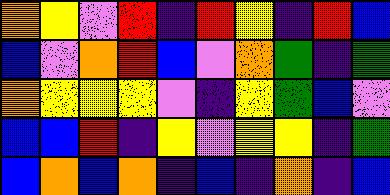[["orange", "yellow", "violet", "red", "indigo", "red", "yellow", "indigo", "red", "blue"], ["blue", "violet", "orange", "red", "blue", "violet", "orange", "green", "indigo", "green"], ["orange", "yellow", "yellow", "yellow", "violet", "indigo", "yellow", "green", "blue", "violet"], ["blue", "blue", "red", "indigo", "yellow", "violet", "yellow", "yellow", "indigo", "green"], ["blue", "orange", "blue", "orange", "indigo", "blue", "indigo", "orange", "indigo", "blue"]]